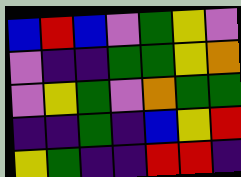[["blue", "red", "blue", "violet", "green", "yellow", "violet"], ["violet", "indigo", "indigo", "green", "green", "yellow", "orange"], ["violet", "yellow", "green", "violet", "orange", "green", "green"], ["indigo", "indigo", "green", "indigo", "blue", "yellow", "red"], ["yellow", "green", "indigo", "indigo", "red", "red", "indigo"]]